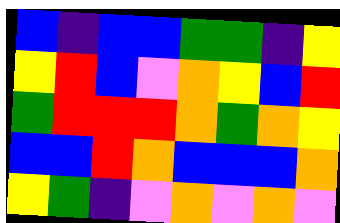[["blue", "indigo", "blue", "blue", "green", "green", "indigo", "yellow"], ["yellow", "red", "blue", "violet", "orange", "yellow", "blue", "red"], ["green", "red", "red", "red", "orange", "green", "orange", "yellow"], ["blue", "blue", "red", "orange", "blue", "blue", "blue", "orange"], ["yellow", "green", "indigo", "violet", "orange", "violet", "orange", "violet"]]